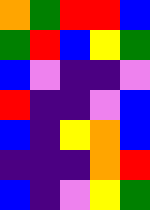[["orange", "green", "red", "red", "blue"], ["green", "red", "blue", "yellow", "green"], ["blue", "violet", "indigo", "indigo", "violet"], ["red", "indigo", "indigo", "violet", "blue"], ["blue", "indigo", "yellow", "orange", "blue"], ["indigo", "indigo", "indigo", "orange", "red"], ["blue", "indigo", "violet", "yellow", "green"]]